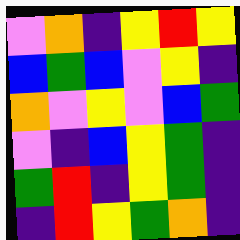[["violet", "orange", "indigo", "yellow", "red", "yellow"], ["blue", "green", "blue", "violet", "yellow", "indigo"], ["orange", "violet", "yellow", "violet", "blue", "green"], ["violet", "indigo", "blue", "yellow", "green", "indigo"], ["green", "red", "indigo", "yellow", "green", "indigo"], ["indigo", "red", "yellow", "green", "orange", "indigo"]]